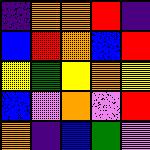[["indigo", "orange", "orange", "red", "indigo"], ["blue", "red", "orange", "blue", "red"], ["yellow", "green", "yellow", "orange", "yellow"], ["blue", "violet", "orange", "violet", "red"], ["orange", "indigo", "blue", "green", "violet"]]